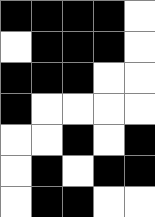[["black", "black", "black", "black", "white"], ["white", "black", "black", "black", "white"], ["black", "black", "black", "white", "white"], ["black", "white", "white", "white", "white"], ["white", "white", "black", "white", "black"], ["white", "black", "white", "black", "black"], ["white", "black", "black", "white", "white"]]